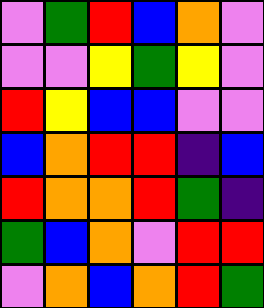[["violet", "green", "red", "blue", "orange", "violet"], ["violet", "violet", "yellow", "green", "yellow", "violet"], ["red", "yellow", "blue", "blue", "violet", "violet"], ["blue", "orange", "red", "red", "indigo", "blue"], ["red", "orange", "orange", "red", "green", "indigo"], ["green", "blue", "orange", "violet", "red", "red"], ["violet", "orange", "blue", "orange", "red", "green"]]